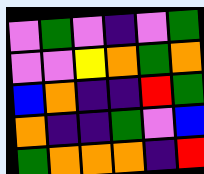[["violet", "green", "violet", "indigo", "violet", "green"], ["violet", "violet", "yellow", "orange", "green", "orange"], ["blue", "orange", "indigo", "indigo", "red", "green"], ["orange", "indigo", "indigo", "green", "violet", "blue"], ["green", "orange", "orange", "orange", "indigo", "red"]]